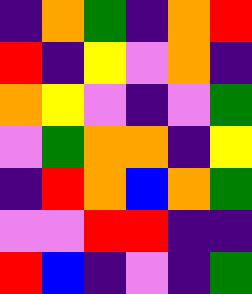[["indigo", "orange", "green", "indigo", "orange", "red"], ["red", "indigo", "yellow", "violet", "orange", "indigo"], ["orange", "yellow", "violet", "indigo", "violet", "green"], ["violet", "green", "orange", "orange", "indigo", "yellow"], ["indigo", "red", "orange", "blue", "orange", "green"], ["violet", "violet", "red", "red", "indigo", "indigo"], ["red", "blue", "indigo", "violet", "indigo", "green"]]